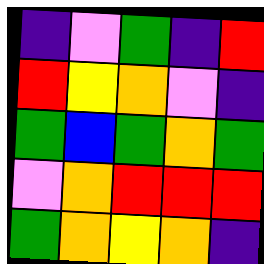[["indigo", "violet", "green", "indigo", "red"], ["red", "yellow", "orange", "violet", "indigo"], ["green", "blue", "green", "orange", "green"], ["violet", "orange", "red", "red", "red"], ["green", "orange", "yellow", "orange", "indigo"]]